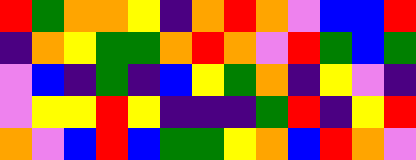[["red", "green", "orange", "orange", "yellow", "indigo", "orange", "red", "orange", "violet", "blue", "blue", "red"], ["indigo", "orange", "yellow", "green", "green", "orange", "red", "orange", "violet", "red", "green", "blue", "green"], ["violet", "blue", "indigo", "green", "indigo", "blue", "yellow", "green", "orange", "indigo", "yellow", "violet", "indigo"], ["violet", "yellow", "yellow", "red", "yellow", "indigo", "indigo", "indigo", "green", "red", "indigo", "yellow", "red"], ["orange", "violet", "blue", "red", "blue", "green", "green", "yellow", "orange", "blue", "red", "orange", "violet"]]